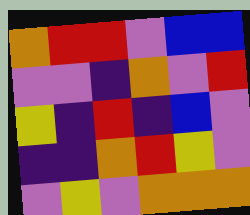[["orange", "red", "red", "violet", "blue", "blue"], ["violet", "violet", "indigo", "orange", "violet", "red"], ["yellow", "indigo", "red", "indigo", "blue", "violet"], ["indigo", "indigo", "orange", "red", "yellow", "violet"], ["violet", "yellow", "violet", "orange", "orange", "orange"]]